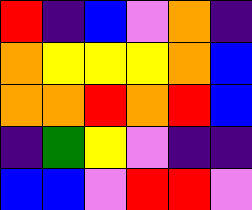[["red", "indigo", "blue", "violet", "orange", "indigo"], ["orange", "yellow", "yellow", "yellow", "orange", "blue"], ["orange", "orange", "red", "orange", "red", "blue"], ["indigo", "green", "yellow", "violet", "indigo", "indigo"], ["blue", "blue", "violet", "red", "red", "violet"]]